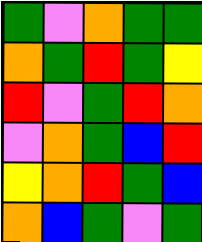[["green", "violet", "orange", "green", "green"], ["orange", "green", "red", "green", "yellow"], ["red", "violet", "green", "red", "orange"], ["violet", "orange", "green", "blue", "red"], ["yellow", "orange", "red", "green", "blue"], ["orange", "blue", "green", "violet", "green"]]